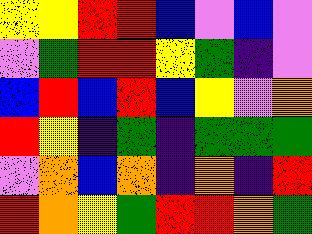[["yellow", "yellow", "red", "red", "blue", "violet", "blue", "violet"], ["violet", "green", "red", "red", "yellow", "green", "indigo", "violet"], ["blue", "red", "blue", "red", "blue", "yellow", "violet", "orange"], ["red", "yellow", "indigo", "green", "indigo", "green", "green", "green"], ["violet", "orange", "blue", "orange", "indigo", "orange", "indigo", "red"], ["red", "orange", "yellow", "green", "red", "red", "orange", "green"]]